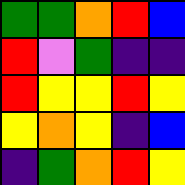[["green", "green", "orange", "red", "blue"], ["red", "violet", "green", "indigo", "indigo"], ["red", "yellow", "yellow", "red", "yellow"], ["yellow", "orange", "yellow", "indigo", "blue"], ["indigo", "green", "orange", "red", "yellow"]]